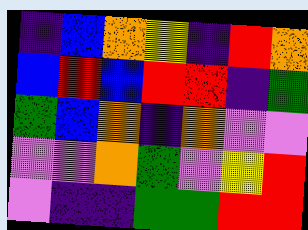[["indigo", "blue", "orange", "yellow", "indigo", "red", "orange"], ["blue", "red", "blue", "red", "red", "indigo", "green"], ["green", "blue", "orange", "indigo", "orange", "violet", "violet"], ["violet", "violet", "orange", "green", "violet", "yellow", "red"], ["violet", "indigo", "indigo", "green", "green", "red", "red"]]